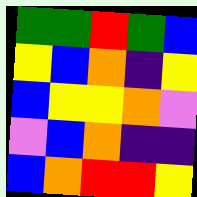[["green", "green", "red", "green", "blue"], ["yellow", "blue", "orange", "indigo", "yellow"], ["blue", "yellow", "yellow", "orange", "violet"], ["violet", "blue", "orange", "indigo", "indigo"], ["blue", "orange", "red", "red", "yellow"]]